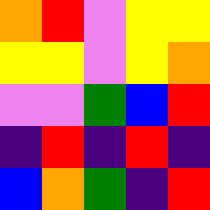[["orange", "red", "violet", "yellow", "yellow"], ["yellow", "yellow", "violet", "yellow", "orange"], ["violet", "violet", "green", "blue", "red"], ["indigo", "red", "indigo", "red", "indigo"], ["blue", "orange", "green", "indigo", "red"]]